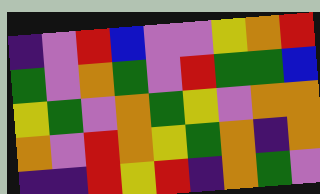[["indigo", "violet", "red", "blue", "violet", "violet", "yellow", "orange", "red"], ["green", "violet", "orange", "green", "violet", "red", "green", "green", "blue"], ["yellow", "green", "violet", "orange", "green", "yellow", "violet", "orange", "orange"], ["orange", "violet", "red", "orange", "yellow", "green", "orange", "indigo", "orange"], ["indigo", "indigo", "red", "yellow", "red", "indigo", "orange", "green", "violet"]]